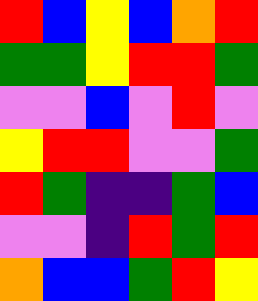[["red", "blue", "yellow", "blue", "orange", "red"], ["green", "green", "yellow", "red", "red", "green"], ["violet", "violet", "blue", "violet", "red", "violet"], ["yellow", "red", "red", "violet", "violet", "green"], ["red", "green", "indigo", "indigo", "green", "blue"], ["violet", "violet", "indigo", "red", "green", "red"], ["orange", "blue", "blue", "green", "red", "yellow"]]